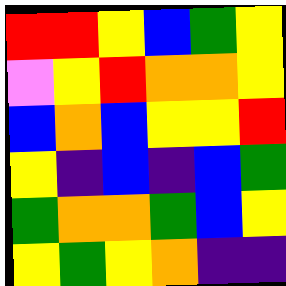[["red", "red", "yellow", "blue", "green", "yellow"], ["violet", "yellow", "red", "orange", "orange", "yellow"], ["blue", "orange", "blue", "yellow", "yellow", "red"], ["yellow", "indigo", "blue", "indigo", "blue", "green"], ["green", "orange", "orange", "green", "blue", "yellow"], ["yellow", "green", "yellow", "orange", "indigo", "indigo"]]